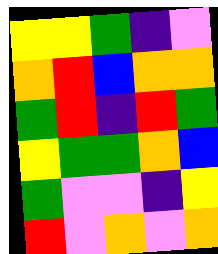[["yellow", "yellow", "green", "indigo", "violet"], ["orange", "red", "blue", "orange", "orange"], ["green", "red", "indigo", "red", "green"], ["yellow", "green", "green", "orange", "blue"], ["green", "violet", "violet", "indigo", "yellow"], ["red", "violet", "orange", "violet", "orange"]]